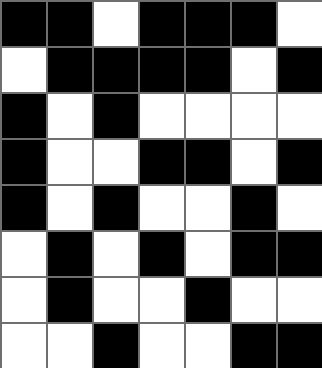[["black", "black", "white", "black", "black", "black", "white"], ["white", "black", "black", "black", "black", "white", "black"], ["black", "white", "black", "white", "white", "white", "white"], ["black", "white", "white", "black", "black", "white", "black"], ["black", "white", "black", "white", "white", "black", "white"], ["white", "black", "white", "black", "white", "black", "black"], ["white", "black", "white", "white", "black", "white", "white"], ["white", "white", "black", "white", "white", "black", "black"]]